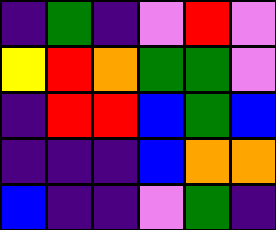[["indigo", "green", "indigo", "violet", "red", "violet"], ["yellow", "red", "orange", "green", "green", "violet"], ["indigo", "red", "red", "blue", "green", "blue"], ["indigo", "indigo", "indigo", "blue", "orange", "orange"], ["blue", "indigo", "indigo", "violet", "green", "indigo"]]